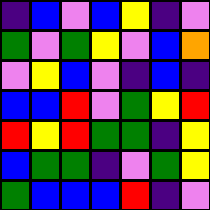[["indigo", "blue", "violet", "blue", "yellow", "indigo", "violet"], ["green", "violet", "green", "yellow", "violet", "blue", "orange"], ["violet", "yellow", "blue", "violet", "indigo", "blue", "indigo"], ["blue", "blue", "red", "violet", "green", "yellow", "red"], ["red", "yellow", "red", "green", "green", "indigo", "yellow"], ["blue", "green", "green", "indigo", "violet", "green", "yellow"], ["green", "blue", "blue", "blue", "red", "indigo", "violet"]]